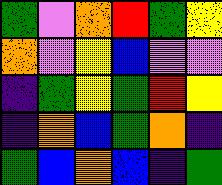[["green", "violet", "orange", "red", "green", "yellow"], ["orange", "violet", "yellow", "blue", "violet", "violet"], ["indigo", "green", "yellow", "green", "red", "yellow"], ["indigo", "orange", "blue", "green", "orange", "indigo"], ["green", "blue", "orange", "blue", "indigo", "green"]]